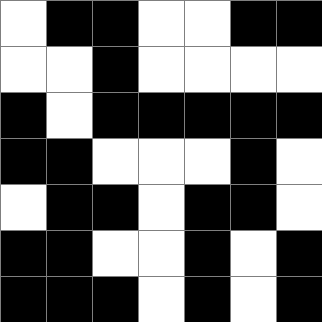[["white", "black", "black", "white", "white", "black", "black"], ["white", "white", "black", "white", "white", "white", "white"], ["black", "white", "black", "black", "black", "black", "black"], ["black", "black", "white", "white", "white", "black", "white"], ["white", "black", "black", "white", "black", "black", "white"], ["black", "black", "white", "white", "black", "white", "black"], ["black", "black", "black", "white", "black", "white", "black"]]